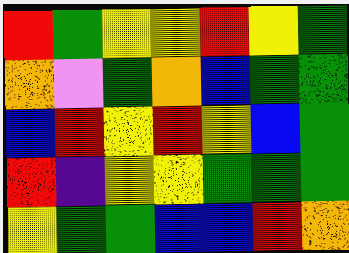[["red", "green", "yellow", "yellow", "red", "yellow", "green"], ["orange", "violet", "green", "orange", "blue", "green", "green"], ["blue", "red", "yellow", "red", "yellow", "blue", "green"], ["red", "indigo", "yellow", "yellow", "green", "green", "green"], ["yellow", "green", "green", "blue", "blue", "red", "orange"]]